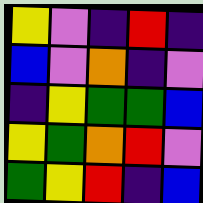[["yellow", "violet", "indigo", "red", "indigo"], ["blue", "violet", "orange", "indigo", "violet"], ["indigo", "yellow", "green", "green", "blue"], ["yellow", "green", "orange", "red", "violet"], ["green", "yellow", "red", "indigo", "blue"]]